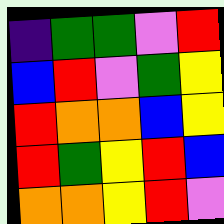[["indigo", "green", "green", "violet", "red"], ["blue", "red", "violet", "green", "yellow"], ["red", "orange", "orange", "blue", "yellow"], ["red", "green", "yellow", "red", "blue"], ["orange", "orange", "yellow", "red", "violet"]]